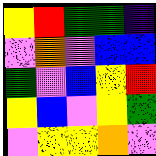[["yellow", "red", "green", "green", "indigo"], ["violet", "orange", "violet", "blue", "blue"], ["green", "violet", "blue", "yellow", "red"], ["yellow", "blue", "violet", "yellow", "green"], ["violet", "yellow", "yellow", "orange", "violet"]]